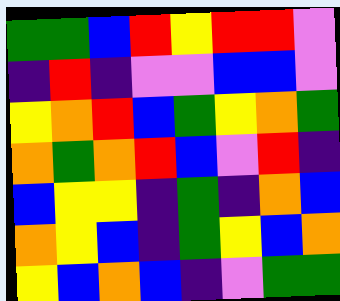[["green", "green", "blue", "red", "yellow", "red", "red", "violet"], ["indigo", "red", "indigo", "violet", "violet", "blue", "blue", "violet"], ["yellow", "orange", "red", "blue", "green", "yellow", "orange", "green"], ["orange", "green", "orange", "red", "blue", "violet", "red", "indigo"], ["blue", "yellow", "yellow", "indigo", "green", "indigo", "orange", "blue"], ["orange", "yellow", "blue", "indigo", "green", "yellow", "blue", "orange"], ["yellow", "blue", "orange", "blue", "indigo", "violet", "green", "green"]]